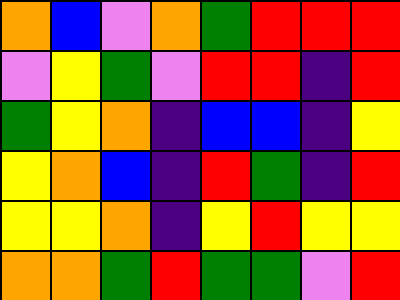[["orange", "blue", "violet", "orange", "green", "red", "red", "red"], ["violet", "yellow", "green", "violet", "red", "red", "indigo", "red"], ["green", "yellow", "orange", "indigo", "blue", "blue", "indigo", "yellow"], ["yellow", "orange", "blue", "indigo", "red", "green", "indigo", "red"], ["yellow", "yellow", "orange", "indigo", "yellow", "red", "yellow", "yellow"], ["orange", "orange", "green", "red", "green", "green", "violet", "red"]]